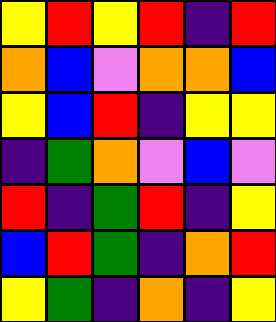[["yellow", "red", "yellow", "red", "indigo", "red"], ["orange", "blue", "violet", "orange", "orange", "blue"], ["yellow", "blue", "red", "indigo", "yellow", "yellow"], ["indigo", "green", "orange", "violet", "blue", "violet"], ["red", "indigo", "green", "red", "indigo", "yellow"], ["blue", "red", "green", "indigo", "orange", "red"], ["yellow", "green", "indigo", "orange", "indigo", "yellow"]]